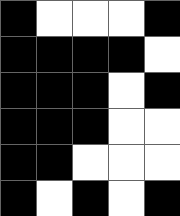[["black", "white", "white", "white", "black"], ["black", "black", "black", "black", "white"], ["black", "black", "black", "white", "black"], ["black", "black", "black", "white", "white"], ["black", "black", "white", "white", "white"], ["black", "white", "black", "white", "black"]]